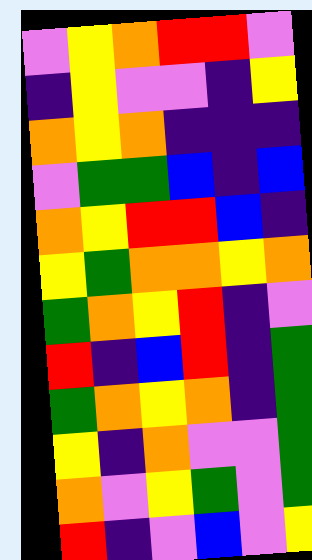[["violet", "yellow", "orange", "red", "red", "violet"], ["indigo", "yellow", "violet", "violet", "indigo", "yellow"], ["orange", "yellow", "orange", "indigo", "indigo", "indigo"], ["violet", "green", "green", "blue", "indigo", "blue"], ["orange", "yellow", "red", "red", "blue", "indigo"], ["yellow", "green", "orange", "orange", "yellow", "orange"], ["green", "orange", "yellow", "red", "indigo", "violet"], ["red", "indigo", "blue", "red", "indigo", "green"], ["green", "orange", "yellow", "orange", "indigo", "green"], ["yellow", "indigo", "orange", "violet", "violet", "green"], ["orange", "violet", "yellow", "green", "violet", "green"], ["red", "indigo", "violet", "blue", "violet", "yellow"]]